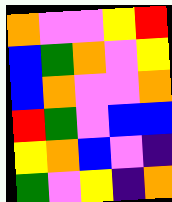[["orange", "violet", "violet", "yellow", "red"], ["blue", "green", "orange", "violet", "yellow"], ["blue", "orange", "violet", "violet", "orange"], ["red", "green", "violet", "blue", "blue"], ["yellow", "orange", "blue", "violet", "indigo"], ["green", "violet", "yellow", "indigo", "orange"]]